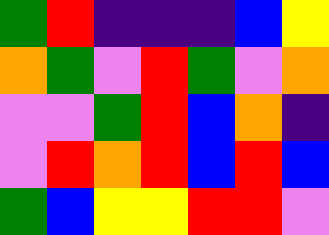[["green", "red", "indigo", "indigo", "indigo", "blue", "yellow"], ["orange", "green", "violet", "red", "green", "violet", "orange"], ["violet", "violet", "green", "red", "blue", "orange", "indigo"], ["violet", "red", "orange", "red", "blue", "red", "blue"], ["green", "blue", "yellow", "yellow", "red", "red", "violet"]]